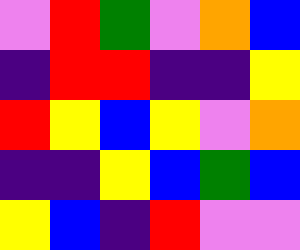[["violet", "red", "green", "violet", "orange", "blue"], ["indigo", "red", "red", "indigo", "indigo", "yellow"], ["red", "yellow", "blue", "yellow", "violet", "orange"], ["indigo", "indigo", "yellow", "blue", "green", "blue"], ["yellow", "blue", "indigo", "red", "violet", "violet"]]